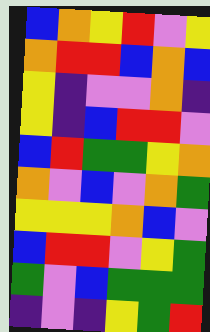[["blue", "orange", "yellow", "red", "violet", "yellow"], ["orange", "red", "red", "blue", "orange", "blue"], ["yellow", "indigo", "violet", "violet", "orange", "indigo"], ["yellow", "indigo", "blue", "red", "red", "violet"], ["blue", "red", "green", "green", "yellow", "orange"], ["orange", "violet", "blue", "violet", "orange", "green"], ["yellow", "yellow", "yellow", "orange", "blue", "violet"], ["blue", "red", "red", "violet", "yellow", "green"], ["green", "violet", "blue", "green", "green", "green"], ["indigo", "violet", "indigo", "yellow", "green", "red"]]